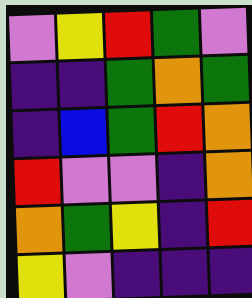[["violet", "yellow", "red", "green", "violet"], ["indigo", "indigo", "green", "orange", "green"], ["indigo", "blue", "green", "red", "orange"], ["red", "violet", "violet", "indigo", "orange"], ["orange", "green", "yellow", "indigo", "red"], ["yellow", "violet", "indigo", "indigo", "indigo"]]